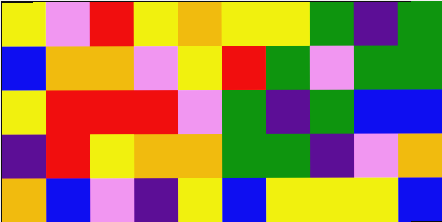[["yellow", "violet", "red", "yellow", "orange", "yellow", "yellow", "green", "indigo", "green"], ["blue", "orange", "orange", "violet", "yellow", "red", "green", "violet", "green", "green"], ["yellow", "red", "red", "red", "violet", "green", "indigo", "green", "blue", "blue"], ["indigo", "red", "yellow", "orange", "orange", "green", "green", "indigo", "violet", "orange"], ["orange", "blue", "violet", "indigo", "yellow", "blue", "yellow", "yellow", "yellow", "blue"]]